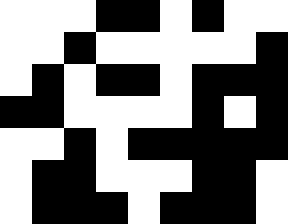[["white", "white", "white", "black", "black", "white", "black", "white", "white"], ["white", "white", "black", "white", "white", "white", "white", "white", "black"], ["white", "black", "white", "black", "black", "white", "black", "black", "black"], ["black", "black", "white", "white", "white", "white", "black", "white", "black"], ["white", "white", "black", "white", "black", "black", "black", "black", "black"], ["white", "black", "black", "white", "white", "white", "black", "black", "white"], ["white", "black", "black", "black", "white", "black", "black", "black", "white"]]